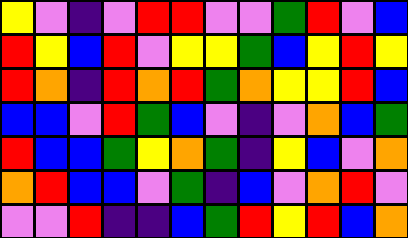[["yellow", "violet", "indigo", "violet", "red", "red", "violet", "violet", "green", "red", "violet", "blue"], ["red", "yellow", "blue", "red", "violet", "yellow", "yellow", "green", "blue", "yellow", "red", "yellow"], ["red", "orange", "indigo", "red", "orange", "red", "green", "orange", "yellow", "yellow", "red", "blue"], ["blue", "blue", "violet", "red", "green", "blue", "violet", "indigo", "violet", "orange", "blue", "green"], ["red", "blue", "blue", "green", "yellow", "orange", "green", "indigo", "yellow", "blue", "violet", "orange"], ["orange", "red", "blue", "blue", "violet", "green", "indigo", "blue", "violet", "orange", "red", "violet"], ["violet", "violet", "red", "indigo", "indigo", "blue", "green", "red", "yellow", "red", "blue", "orange"]]